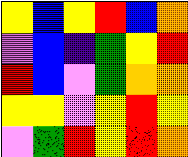[["yellow", "blue", "yellow", "red", "blue", "orange"], ["violet", "blue", "indigo", "green", "yellow", "red"], ["red", "blue", "violet", "green", "orange", "orange"], ["yellow", "yellow", "violet", "yellow", "red", "yellow"], ["violet", "green", "red", "yellow", "red", "orange"]]